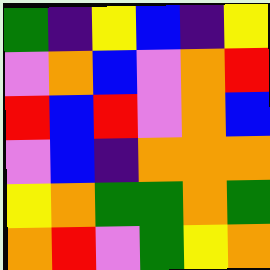[["green", "indigo", "yellow", "blue", "indigo", "yellow"], ["violet", "orange", "blue", "violet", "orange", "red"], ["red", "blue", "red", "violet", "orange", "blue"], ["violet", "blue", "indigo", "orange", "orange", "orange"], ["yellow", "orange", "green", "green", "orange", "green"], ["orange", "red", "violet", "green", "yellow", "orange"]]